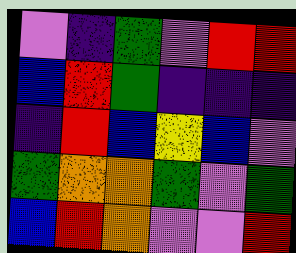[["violet", "indigo", "green", "violet", "red", "red"], ["blue", "red", "green", "indigo", "indigo", "indigo"], ["indigo", "red", "blue", "yellow", "blue", "violet"], ["green", "orange", "orange", "green", "violet", "green"], ["blue", "red", "orange", "violet", "violet", "red"]]